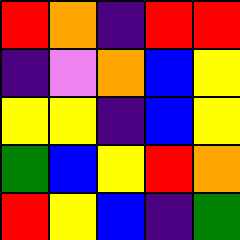[["red", "orange", "indigo", "red", "red"], ["indigo", "violet", "orange", "blue", "yellow"], ["yellow", "yellow", "indigo", "blue", "yellow"], ["green", "blue", "yellow", "red", "orange"], ["red", "yellow", "blue", "indigo", "green"]]